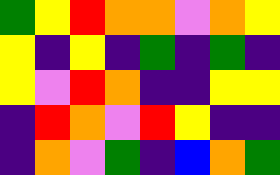[["green", "yellow", "red", "orange", "orange", "violet", "orange", "yellow"], ["yellow", "indigo", "yellow", "indigo", "green", "indigo", "green", "indigo"], ["yellow", "violet", "red", "orange", "indigo", "indigo", "yellow", "yellow"], ["indigo", "red", "orange", "violet", "red", "yellow", "indigo", "indigo"], ["indigo", "orange", "violet", "green", "indigo", "blue", "orange", "green"]]